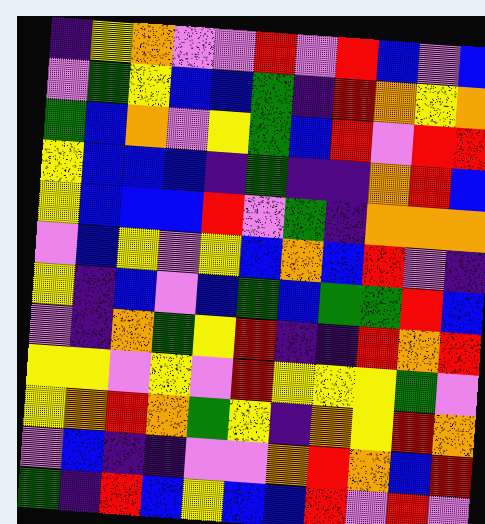[["indigo", "yellow", "orange", "violet", "violet", "red", "violet", "red", "blue", "violet", "blue"], ["violet", "green", "yellow", "blue", "blue", "green", "indigo", "red", "orange", "yellow", "orange"], ["green", "blue", "orange", "violet", "yellow", "green", "blue", "red", "violet", "red", "red"], ["yellow", "blue", "blue", "blue", "indigo", "green", "indigo", "indigo", "orange", "red", "blue"], ["yellow", "blue", "blue", "blue", "red", "violet", "green", "indigo", "orange", "orange", "orange"], ["violet", "blue", "yellow", "violet", "yellow", "blue", "orange", "blue", "red", "violet", "indigo"], ["yellow", "indigo", "blue", "violet", "blue", "green", "blue", "green", "green", "red", "blue"], ["violet", "indigo", "orange", "green", "yellow", "red", "indigo", "indigo", "red", "orange", "red"], ["yellow", "yellow", "violet", "yellow", "violet", "red", "yellow", "yellow", "yellow", "green", "violet"], ["yellow", "orange", "red", "orange", "green", "yellow", "indigo", "orange", "yellow", "red", "orange"], ["violet", "blue", "indigo", "indigo", "violet", "violet", "orange", "red", "orange", "blue", "red"], ["green", "indigo", "red", "blue", "yellow", "blue", "blue", "red", "violet", "red", "violet"]]